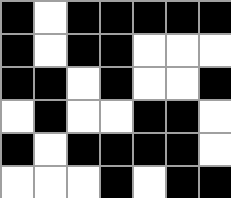[["black", "white", "black", "black", "black", "black", "black"], ["black", "white", "black", "black", "white", "white", "white"], ["black", "black", "white", "black", "white", "white", "black"], ["white", "black", "white", "white", "black", "black", "white"], ["black", "white", "black", "black", "black", "black", "white"], ["white", "white", "white", "black", "white", "black", "black"]]